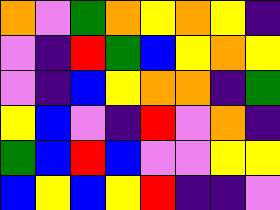[["orange", "violet", "green", "orange", "yellow", "orange", "yellow", "indigo"], ["violet", "indigo", "red", "green", "blue", "yellow", "orange", "yellow"], ["violet", "indigo", "blue", "yellow", "orange", "orange", "indigo", "green"], ["yellow", "blue", "violet", "indigo", "red", "violet", "orange", "indigo"], ["green", "blue", "red", "blue", "violet", "violet", "yellow", "yellow"], ["blue", "yellow", "blue", "yellow", "red", "indigo", "indigo", "violet"]]